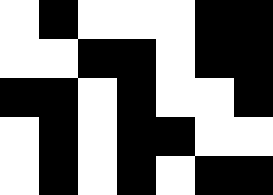[["white", "black", "white", "white", "white", "black", "black"], ["white", "white", "black", "black", "white", "black", "black"], ["black", "black", "white", "black", "white", "white", "black"], ["white", "black", "white", "black", "black", "white", "white"], ["white", "black", "white", "black", "white", "black", "black"]]